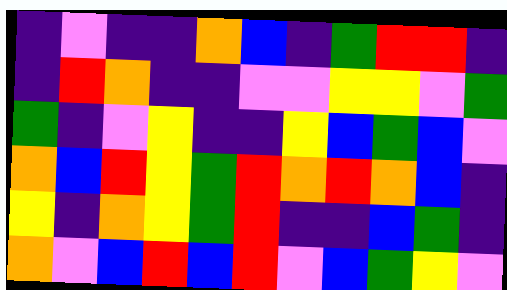[["indigo", "violet", "indigo", "indigo", "orange", "blue", "indigo", "green", "red", "red", "indigo"], ["indigo", "red", "orange", "indigo", "indigo", "violet", "violet", "yellow", "yellow", "violet", "green"], ["green", "indigo", "violet", "yellow", "indigo", "indigo", "yellow", "blue", "green", "blue", "violet"], ["orange", "blue", "red", "yellow", "green", "red", "orange", "red", "orange", "blue", "indigo"], ["yellow", "indigo", "orange", "yellow", "green", "red", "indigo", "indigo", "blue", "green", "indigo"], ["orange", "violet", "blue", "red", "blue", "red", "violet", "blue", "green", "yellow", "violet"]]